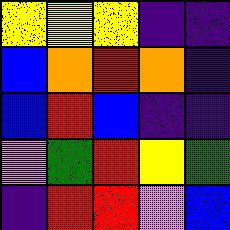[["yellow", "yellow", "yellow", "indigo", "indigo"], ["blue", "orange", "red", "orange", "indigo"], ["blue", "red", "blue", "indigo", "indigo"], ["violet", "green", "red", "yellow", "green"], ["indigo", "red", "red", "violet", "blue"]]